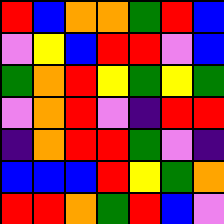[["red", "blue", "orange", "orange", "green", "red", "blue"], ["violet", "yellow", "blue", "red", "red", "violet", "blue"], ["green", "orange", "red", "yellow", "green", "yellow", "green"], ["violet", "orange", "red", "violet", "indigo", "red", "red"], ["indigo", "orange", "red", "red", "green", "violet", "indigo"], ["blue", "blue", "blue", "red", "yellow", "green", "orange"], ["red", "red", "orange", "green", "red", "blue", "violet"]]